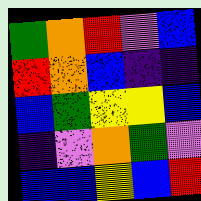[["green", "orange", "red", "violet", "blue"], ["red", "orange", "blue", "indigo", "indigo"], ["blue", "green", "yellow", "yellow", "blue"], ["indigo", "violet", "orange", "green", "violet"], ["blue", "blue", "yellow", "blue", "red"]]